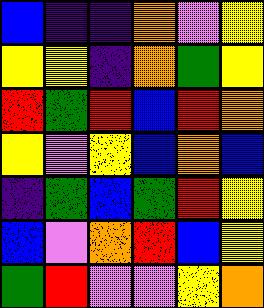[["blue", "indigo", "indigo", "orange", "violet", "yellow"], ["yellow", "yellow", "indigo", "orange", "green", "yellow"], ["red", "green", "red", "blue", "red", "orange"], ["yellow", "violet", "yellow", "blue", "orange", "blue"], ["indigo", "green", "blue", "green", "red", "yellow"], ["blue", "violet", "orange", "red", "blue", "yellow"], ["green", "red", "violet", "violet", "yellow", "orange"]]